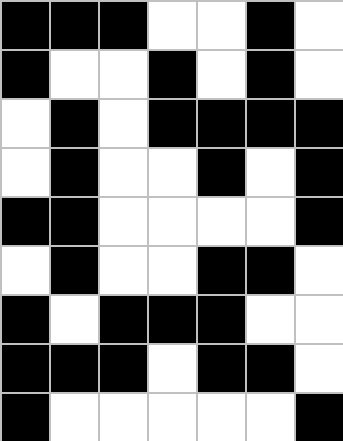[["black", "black", "black", "white", "white", "black", "white"], ["black", "white", "white", "black", "white", "black", "white"], ["white", "black", "white", "black", "black", "black", "black"], ["white", "black", "white", "white", "black", "white", "black"], ["black", "black", "white", "white", "white", "white", "black"], ["white", "black", "white", "white", "black", "black", "white"], ["black", "white", "black", "black", "black", "white", "white"], ["black", "black", "black", "white", "black", "black", "white"], ["black", "white", "white", "white", "white", "white", "black"]]